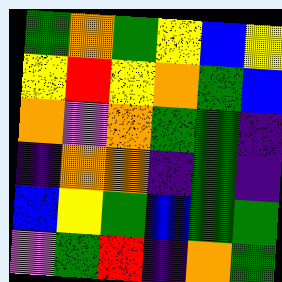[["green", "orange", "green", "yellow", "blue", "yellow"], ["yellow", "red", "yellow", "orange", "green", "blue"], ["orange", "violet", "orange", "green", "green", "indigo"], ["indigo", "orange", "orange", "indigo", "green", "indigo"], ["blue", "yellow", "green", "blue", "green", "green"], ["violet", "green", "red", "indigo", "orange", "green"]]